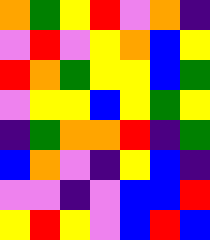[["orange", "green", "yellow", "red", "violet", "orange", "indigo"], ["violet", "red", "violet", "yellow", "orange", "blue", "yellow"], ["red", "orange", "green", "yellow", "yellow", "blue", "green"], ["violet", "yellow", "yellow", "blue", "yellow", "green", "yellow"], ["indigo", "green", "orange", "orange", "red", "indigo", "green"], ["blue", "orange", "violet", "indigo", "yellow", "blue", "indigo"], ["violet", "violet", "indigo", "violet", "blue", "blue", "red"], ["yellow", "red", "yellow", "violet", "blue", "red", "blue"]]